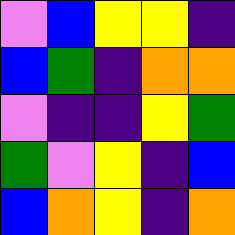[["violet", "blue", "yellow", "yellow", "indigo"], ["blue", "green", "indigo", "orange", "orange"], ["violet", "indigo", "indigo", "yellow", "green"], ["green", "violet", "yellow", "indigo", "blue"], ["blue", "orange", "yellow", "indigo", "orange"]]